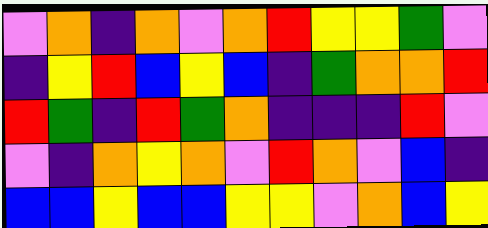[["violet", "orange", "indigo", "orange", "violet", "orange", "red", "yellow", "yellow", "green", "violet"], ["indigo", "yellow", "red", "blue", "yellow", "blue", "indigo", "green", "orange", "orange", "red"], ["red", "green", "indigo", "red", "green", "orange", "indigo", "indigo", "indigo", "red", "violet"], ["violet", "indigo", "orange", "yellow", "orange", "violet", "red", "orange", "violet", "blue", "indigo"], ["blue", "blue", "yellow", "blue", "blue", "yellow", "yellow", "violet", "orange", "blue", "yellow"]]